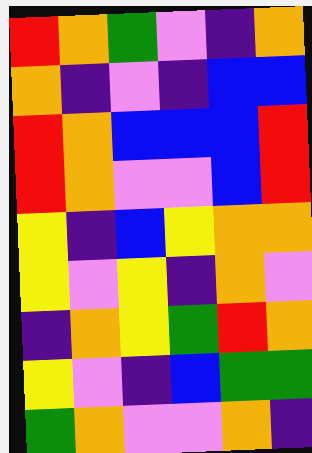[["red", "orange", "green", "violet", "indigo", "orange"], ["orange", "indigo", "violet", "indigo", "blue", "blue"], ["red", "orange", "blue", "blue", "blue", "red"], ["red", "orange", "violet", "violet", "blue", "red"], ["yellow", "indigo", "blue", "yellow", "orange", "orange"], ["yellow", "violet", "yellow", "indigo", "orange", "violet"], ["indigo", "orange", "yellow", "green", "red", "orange"], ["yellow", "violet", "indigo", "blue", "green", "green"], ["green", "orange", "violet", "violet", "orange", "indigo"]]